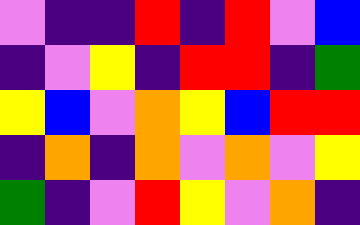[["violet", "indigo", "indigo", "red", "indigo", "red", "violet", "blue"], ["indigo", "violet", "yellow", "indigo", "red", "red", "indigo", "green"], ["yellow", "blue", "violet", "orange", "yellow", "blue", "red", "red"], ["indigo", "orange", "indigo", "orange", "violet", "orange", "violet", "yellow"], ["green", "indigo", "violet", "red", "yellow", "violet", "orange", "indigo"]]